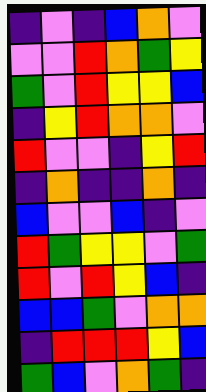[["indigo", "violet", "indigo", "blue", "orange", "violet"], ["violet", "violet", "red", "orange", "green", "yellow"], ["green", "violet", "red", "yellow", "yellow", "blue"], ["indigo", "yellow", "red", "orange", "orange", "violet"], ["red", "violet", "violet", "indigo", "yellow", "red"], ["indigo", "orange", "indigo", "indigo", "orange", "indigo"], ["blue", "violet", "violet", "blue", "indigo", "violet"], ["red", "green", "yellow", "yellow", "violet", "green"], ["red", "violet", "red", "yellow", "blue", "indigo"], ["blue", "blue", "green", "violet", "orange", "orange"], ["indigo", "red", "red", "red", "yellow", "blue"], ["green", "blue", "violet", "orange", "green", "indigo"]]